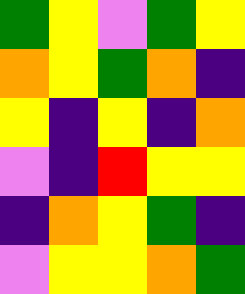[["green", "yellow", "violet", "green", "yellow"], ["orange", "yellow", "green", "orange", "indigo"], ["yellow", "indigo", "yellow", "indigo", "orange"], ["violet", "indigo", "red", "yellow", "yellow"], ["indigo", "orange", "yellow", "green", "indigo"], ["violet", "yellow", "yellow", "orange", "green"]]